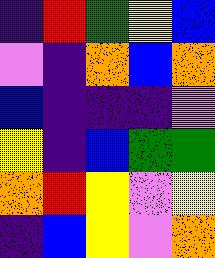[["indigo", "red", "green", "yellow", "blue"], ["violet", "indigo", "orange", "blue", "orange"], ["blue", "indigo", "indigo", "indigo", "violet"], ["yellow", "indigo", "blue", "green", "green"], ["orange", "red", "yellow", "violet", "yellow"], ["indigo", "blue", "yellow", "violet", "orange"]]